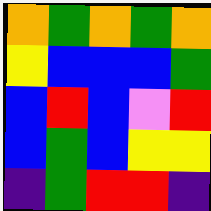[["orange", "green", "orange", "green", "orange"], ["yellow", "blue", "blue", "blue", "green"], ["blue", "red", "blue", "violet", "red"], ["blue", "green", "blue", "yellow", "yellow"], ["indigo", "green", "red", "red", "indigo"]]